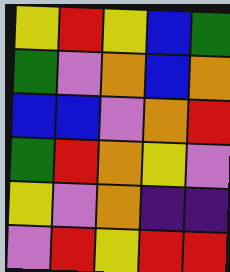[["yellow", "red", "yellow", "blue", "green"], ["green", "violet", "orange", "blue", "orange"], ["blue", "blue", "violet", "orange", "red"], ["green", "red", "orange", "yellow", "violet"], ["yellow", "violet", "orange", "indigo", "indigo"], ["violet", "red", "yellow", "red", "red"]]